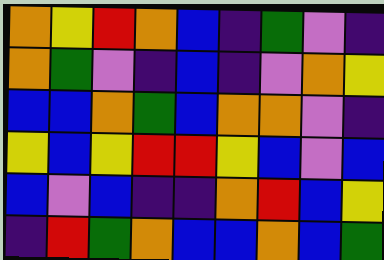[["orange", "yellow", "red", "orange", "blue", "indigo", "green", "violet", "indigo"], ["orange", "green", "violet", "indigo", "blue", "indigo", "violet", "orange", "yellow"], ["blue", "blue", "orange", "green", "blue", "orange", "orange", "violet", "indigo"], ["yellow", "blue", "yellow", "red", "red", "yellow", "blue", "violet", "blue"], ["blue", "violet", "blue", "indigo", "indigo", "orange", "red", "blue", "yellow"], ["indigo", "red", "green", "orange", "blue", "blue", "orange", "blue", "green"]]